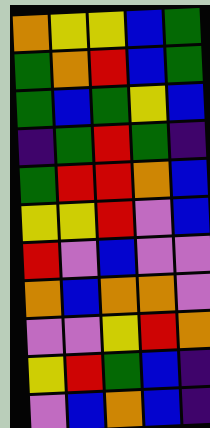[["orange", "yellow", "yellow", "blue", "green"], ["green", "orange", "red", "blue", "green"], ["green", "blue", "green", "yellow", "blue"], ["indigo", "green", "red", "green", "indigo"], ["green", "red", "red", "orange", "blue"], ["yellow", "yellow", "red", "violet", "blue"], ["red", "violet", "blue", "violet", "violet"], ["orange", "blue", "orange", "orange", "violet"], ["violet", "violet", "yellow", "red", "orange"], ["yellow", "red", "green", "blue", "indigo"], ["violet", "blue", "orange", "blue", "indigo"]]